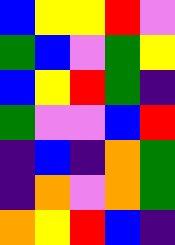[["blue", "yellow", "yellow", "red", "violet"], ["green", "blue", "violet", "green", "yellow"], ["blue", "yellow", "red", "green", "indigo"], ["green", "violet", "violet", "blue", "red"], ["indigo", "blue", "indigo", "orange", "green"], ["indigo", "orange", "violet", "orange", "green"], ["orange", "yellow", "red", "blue", "indigo"]]